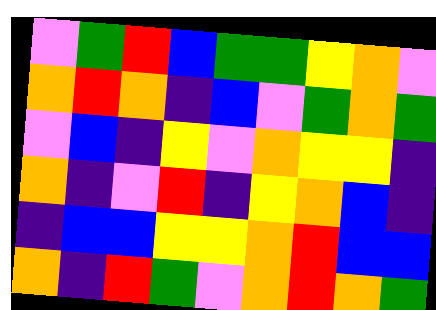[["violet", "green", "red", "blue", "green", "green", "yellow", "orange", "violet"], ["orange", "red", "orange", "indigo", "blue", "violet", "green", "orange", "green"], ["violet", "blue", "indigo", "yellow", "violet", "orange", "yellow", "yellow", "indigo"], ["orange", "indigo", "violet", "red", "indigo", "yellow", "orange", "blue", "indigo"], ["indigo", "blue", "blue", "yellow", "yellow", "orange", "red", "blue", "blue"], ["orange", "indigo", "red", "green", "violet", "orange", "red", "orange", "green"]]